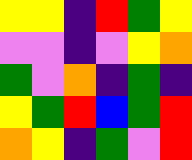[["yellow", "yellow", "indigo", "red", "green", "yellow"], ["violet", "violet", "indigo", "violet", "yellow", "orange"], ["green", "violet", "orange", "indigo", "green", "indigo"], ["yellow", "green", "red", "blue", "green", "red"], ["orange", "yellow", "indigo", "green", "violet", "red"]]